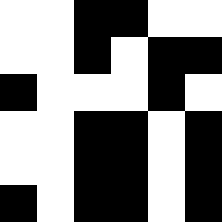[["white", "white", "black", "black", "white", "white"], ["white", "white", "black", "white", "black", "black"], ["black", "white", "white", "white", "black", "white"], ["white", "white", "black", "black", "white", "black"], ["white", "white", "black", "black", "white", "black"], ["black", "white", "black", "black", "white", "black"]]